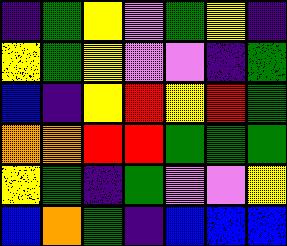[["indigo", "green", "yellow", "violet", "green", "yellow", "indigo"], ["yellow", "green", "yellow", "violet", "violet", "indigo", "green"], ["blue", "indigo", "yellow", "red", "yellow", "red", "green"], ["orange", "orange", "red", "red", "green", "green", "green"], ["yellow", "green", "indigo", "green", "violet", "violet", "yellow"], ["blue", "orange", "green", "indigo", "blue", "blue", "blue"]]